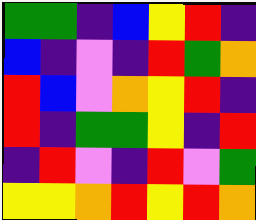[["green", "green", "indigo", "blue", "yellow", "red", "indigo"], ["blue", "indigo", "violet", "indigo", "red", "green", "orange"], ["red", "blue", "violet", "orange", "yellow", "red", "indigo"], ["red", "indigo", "green", "green", "yellow", "indigo", "red"], ["indigo", "red", "violet", "indigo", "red", "violet", "green"], ["yellow", "yellow", "orange", "red", "yellow", "red", "orange"]]